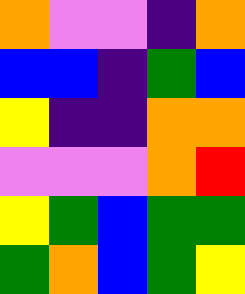[["orange", "violet", "violet", "indigo", "orange"], ["blue", "blue", "indigo", "green", "blue"], ["yellow", "indigo", "indigo", "orange", "orange"], ["violet", "violet", "violet", "orange", "red"], ["yellow", "green", "blue", "green", "green"], ["green", "orange", "blue", "green", "yellow"]]